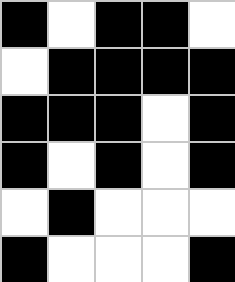[["black", "white", "black", "black", "white"], ["white", "black", "black", "black", "black"], ["black", "black", "black", "white", "black"], ["black", "white", "black", "white", "black"], ["white", "black", "white", "white", "white"], ["black", "white", "white", "white", "black"]]